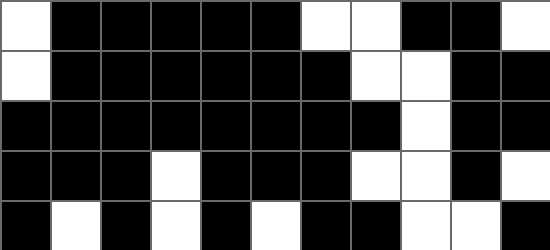[["white", "black", "black", "black", "black", "black", "white", "white", "black", "black", "white"], ["white", "black", "black", "black", "black", "black", "black", "white", "white", "black", "black"], ["black", "black", "black", "black", "black", "black", "black", "black", "white", "black", "black"], ["black", "black", "black", "white", "black", "black", "black", "white", "white", "black", "white"], ["black", "white", "black", "white", "black", "white", "black", "black", "white", "white", "black"]]